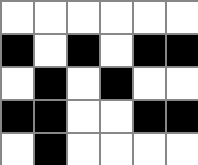[["white", "white", "white", "white", "white", "white"], ["black", "white", "black", "white", "black", "black"], ["white", "black", "white", "black", "white", "white"], ["black", "black", "white", "white", "black", "black"], ["white", "black", "white", "white", "white", "white"]]